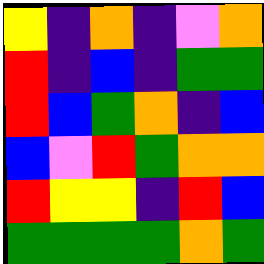[["yellow", "indigo", "orange", "indigo", "violet", "orange"], ["red", "indigo", "blue", "indigo", "green", "green"], ["red", "blue", "green", "orange", "indigo", "blue"], ["blue", "violet", "red", "green", "orange", "orange"], ["red", "yellow", "yellow", "indigo", "red", "blue"], ["green", "green", "green", "green", "orange", "green"]]